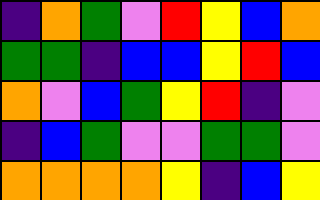[["indigo", "orange", "green", "violet", "red", "yellow", "blue", "orange"], ["green", "green", "indigo", "blue", "blue", "yellow", "red", "blue"], ["orange", "violet", "blue", "green", "yellow", "red", "indigo", "violet"], ["indigo", "blue", "green", "violet", "violet", "green", "green", "violet"], ["orange", "orange", "orange", "orange", "yellow", "indigo", "blue", "yellow"]]